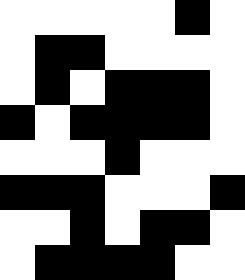[["white", "white", "white", "white", "white", "black", "white"], ["white", "black", "black", "white", "white", "white", "white"], ["white", "black", "white", "black", "black", "black", "white"], ["black", "white", "black", "black", "black", "black", "white"], ["white", "white", "white", "black", "white", "white", "white"], ["black", "black", "black", "white", "white", "white", "black"], ["white", "white", "black", "white", "black", "black", "white"], ["white", "black", "black", "black", "black", "white", "white"]]